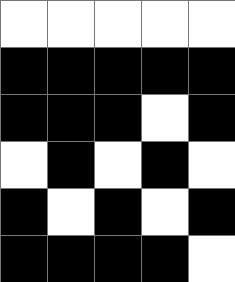[["white", "white", "white", "white", "white"], ["black", "black", "black", "black", "black"], ["black", "black", "black", "white", "black"], ["white", "black", "white", "black", "white"], ["black", "white", "black", "white", "black"], ["black", "black", "black", "black", "white"]]